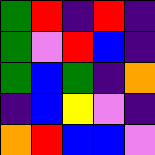[["green", "red", "indigo", "red", "indigo"], ["green", "violet", "red", "blue", "indigo"], ["green", "blue", "green", "indigo", "orange"], ["indigo", "blue", "yellow", "violet", "indigo"], ["orange", "red", "blue", "blue", "violet"]]